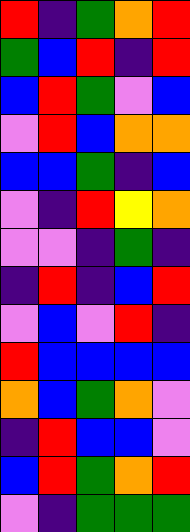[["red", "indigo", "green", "orange", "red"], ["green", "blue", "red", "indigo", "red"], ["blue", "red", "green", "violet", "blue"], ["violet", "red", "blue", "orange", "orange"], ["blue", "blue", "green", "indigo", "blue"], ["violet", "indigo", "red", "yellow", "orange"], ["violet", "violet", "indigo", "green", "indigo"], ["indigo", "red", "indigo", "blue", "red"], ["violet", "blue", "violet", "red", "indigo"], ["red", "blue", "blue", "blue", "blue"], ["orange", "blue", "green", "orange", "violet"], ["indigo", "red", "blue", "blue", "violet"], ["blue", "red", "green", "orange", "red"], ["violet", "indigo", "green", "green", "green"]]